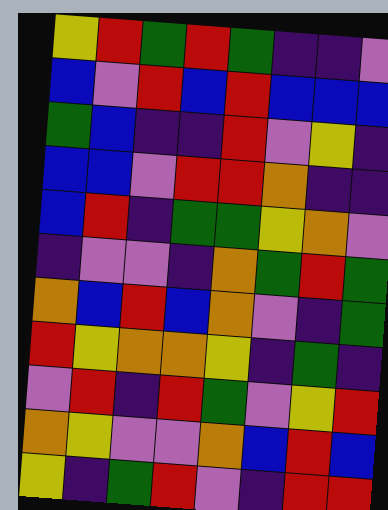[["yellow", "red", "green", "red", "green", "indigo", "indigo", "violet"], ["blue", "violet", "red", "blue", "red", "blue", "blue", "blue"], ["green", "blue", "indigo", "indigo", "red", "violet", "yellow", "indigo"], ["blue", "blue", "violet", "red", "red", "orange", "indigo", "indigo"], ["blue", "red", "indigo", "green", "green", "yellow", "orange", "violet"], ["indigo", "violet", "violet", "indigo", "orange", "green", "red", "green"], ["orange", "blue", "red", "blue", "orange", "violet", "indigo", "green"], ["red", "yellow", "orange", "orange", "yellow", "indigo", "green", "indigo"], ["violet", "red", "indigo", "red", "green", "violet", "yellow", "red"], ["orange", "yellow", "violet", "violet", "orange", "blue", "red", "blue"], ["yellow", "indigo", "green", "red", "violet", "indigo", "red", "red"]]